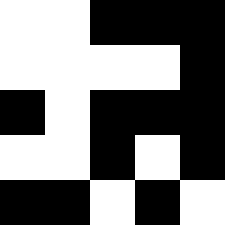[["white", "white", "black", "black", "black"], ["white", "white", "white", "white", "black"], ["black", "white", "black", "black", "black"], ["white", "white", "black", "white", "black"], ["black", "black", "white", "black", "white"]]